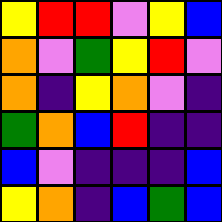[["yellow", "red", "red", "violet", "yellow", "blue"], ["orange", "violet", "green", "yellow", "red", "violet"], ["orange", "indigo", "yellow", "orange", "violet", "indigo"], ["green", "orange", "blue", "red", "indigo", "indigo"], ["blue", "violet", "indigo", "indigo", "indigo", "blue"], ["yellow", "orange", "indigo", "blue", "green", "blue"]]